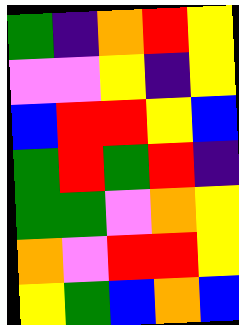[["green", "indigo", "orange", "red", "yellow"], ["violet", "violet", "yellow", "indigo", "yellow"], ["blue", "red", "red", "yellow", "blue"], ["green", "red", "green", "red", "indigo"], ["green", "green", "violet", "orange", "yellow"], ["orange", "violet", "red", "red", "yellow"], ["yellow", "green", "blue", "orange", "blue"]]